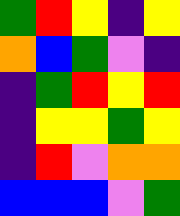[["green", "red", "yellow", "indigo", "yellow"], ["orange", "blue", "green", "violet", "indigo"], ["indigo", "green", "red", "yellow", "red"], ["indigo", "yellow", "yellow", "green", "yellow"], ["indigo", "red", "violet", "orange", "orange"], ["blue", "blue", "blue", "violet", "green"]]